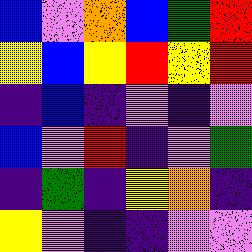[["blue", "violet", "orange", "blue", "green", "red"], ["yellow", "blue", "yellow", "red", "yellow", "red"], ["indigo", "blue", "indigo", "violet", "indigo", "violet"], ["blue", "violet", "red", "indigo", "violet", "green"], ["indigo", "green", "indigo", "yellow", "orange", "indigo"], ["yellow", "violet", "indigo", "indigo", "violet", "violet"]]